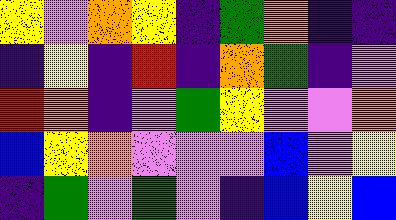[["yellow", "violet", "orange", "yellow", "indigo", "green", "orange", "indigo", "indigo"], ["indigo", "yellow", "indigo", "red", "indigo", "orange", "green", "indigo", "violet"], ["red", "orange", "indigo", "violet", "green", "yellow", "violet", "violet", "orange"], ["blue", "yellow", "orange", "violet", "violet", "violet", "blue", "violet", "yellow"], ["indigo", "green", "violet", "green", "violet", "indigo", "blue", "yellow", "blue"]]